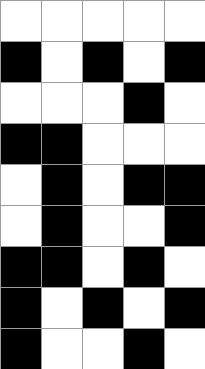[["white", "white", "white", "white", "white"], ["black", "white", "black", "white", "black"], ["white", "white", "white", "black", "white"], ["black", "black", "white", "white", "white"], ["white", "black", "white", "black", "black"], ["white", "black", "white", "white", "black"], ["black", "black", "white", "black", "white"], ["black", "white", "black", "white", "black"], ["black", "white", "white", "black", "white"]]